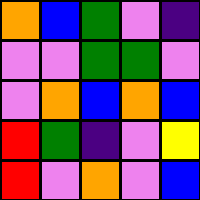[["orange", "blue", "green", "violet", "indigo"], ["violet", "violet", "green", "green", "violet"], ["violet", "orange", "blue", "orange", "blue"], ["red", "green", "indigo", "violet", "yellow"], ["red", "violet", "orange", "violet", "blue"]]